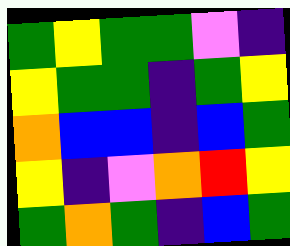[["green", "yellow", "green", "green", "violet", "indigo"], ["yellow", "green", "green", "indigo", "green", "yellow"], ["orange", "blue", "blue", "indigo", "blue", "green"], ["yellow", "indigo", "violet", "orange", "red", "yellow"], ["green", "orange", "green", "indigo", "blue", "green"]]